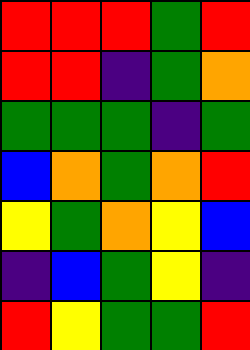[["red", "red", "red", "green", "red"], ["red", "red", "indigo", "green", "orange"], ["green", "green", "green", "indigo", "green"], ["blue", "orange", "green", "orange", "red"], ["yellow", "green", "orange", "yellow", "blue"], ["indigo", "blue", "green", "yellow", "indigo"], ["red", "yellow", "green", "green", "red"]]